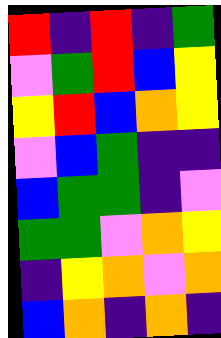[["red", "indigo", "red", "indigo", "green"], ["violet", "green", "red", "blue", "yellow"], ["yellow", "red", "blue", "orange", "yellow"], ["violet", "blue", "green", "indigo", "indigo"], ["blue", "green", "green", "indigo", "violet"], ["green", "green", "violet", "orange", "yellow"], ["indigo", "yellow", "orange", "violet", "orange"], ["blue", "orange", "indigo", "orange", "indigo"]]